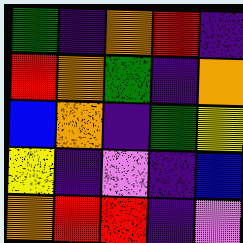[["green", "indigo", "orange", "red", "indigo"], ["red", "orange", "green", "indigo", "orange"], ["blue", "orange", "indigo", "green", "yellow"], ["yellow", "indigo", "violet", "indigo", "blue"], ["orange", "red", "red", "indigo", "violet"]]